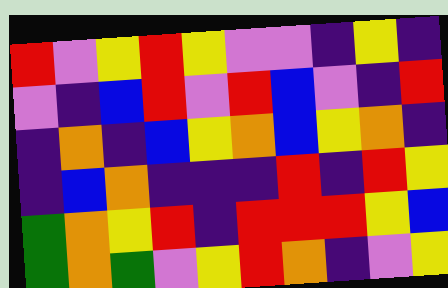[["red", "violet", "yellow", "red", "yellow", "violet", "violet", "indigo", "yellow", "indigo"], ["violet", "indigo", "blue", "red", "violet", "red", "blue", "violet", "indigo", "red"], ["indigo", "orange", "indigo", "blue", "yellow", "orange", "blue", "yellow", "orange", "indigo"], ["indigo", "blue", "orange", "indigo", "indigo", "indigo", "red", "indigo", "red", "yellow"], ["green", "orange", "yellow", "red", "indigo", "red", "red", "red", "yellow", "blue"], ["green", "orange", "green", "violet", "yellow", "red", "orange", "indigo", "violet", "yellow"]]